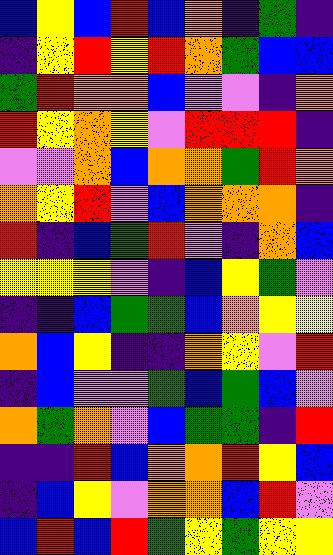[["blue", "yellow", "blue", "red", "blue", "orange", "indigo", "green", "indigo"], ["indigo", "yellow", "red", "yellow", "red", "orange", "green", "blue", "blue"], ["green", "red", "orange", "orange", "blue", "violet", "violet", "indigo", "orange"], ["red", "yellow", "orange", "yellow", "violet", "red", "red", "red", "indigo"], ["violet", "violet", "orange", "blue", "orange", "orange", "green", "red", "orange"], ["orange", "yellow", "red", "violet", "blue", "orange", "orange", "orange", "indigo"], ["red", "indigo", "blue", "green", "red", "violet", "indigo", "orange", "blue"], ["yellow", "yellow", "yellow", "violet", "indigo", "blue", "yellow", "green", "violet"], ["indigo", "indigo", "blue", "green", "green", "blue", "orange", "yellow", "yellow"], ["orange", "blue", "yellow", "indigo", "indigo", "orange", "yellow", "violet", "red"], ["indigo", "blue", "violet", "violet", "green", "blue", "green", "blue", "violet"], ["orange", "green", "orange", "violet", "blue", "green", "green", "indigo", "red"], ["indigo", "indigo", "red", "blue", "orange", "orange", "red", "yellow", "blue"], ["indigo", "blue", "yellow", "violet", "orange", "orange", "blue", "red", "violet"], ["blue", "red", "blue", "red", "green", "yellow", "green", "yellow", "yellow"]]